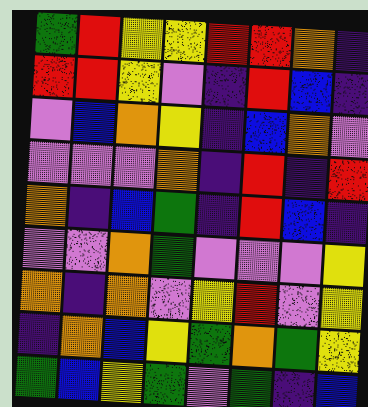[["green", "red", "yellow", "yellow", "red", "red", "orange", "indigo"], ["red", "red", "yellow", "violet", "indigo", "red", "blue", "indigo"], ["violet", "blue", "orange", "yellow", "indigo", "blue", "orange", "violet"], ["violet", "violet", "violet", "orange", "indigo", "red", "indigo", "red"], ["orange", "indigo", "blue", "green", "indigo", "red", "blue", "indigo"], ["violet", "violet", "orange", "green", "violet", "violet", "violet", "yellow"], ["orange", "indigo", "orange", "violet", "yellow", "red", "violet", "yellow"], ["indigo", "orange", "blue", "yellow", "green", "orange", "green", "yellow"], ["green", "blue", "yellow", "green", "violet", "green", "indigo", "blue"]]